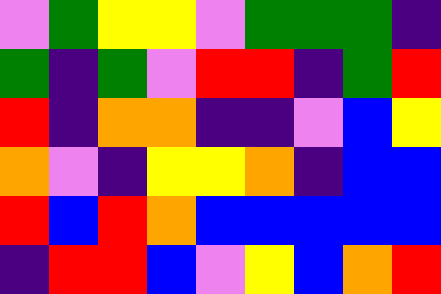[["violet", "green", "yellow", "yellow", "violet", "green", "green", "green", "indigo"], ["green", "indigo", "green", "violet", "red", "red", "indigo", "green", "red"], ["red", "indigo", "orange", "orange", "indigo", "indigo", "violet", "blue", "yellow"], ["orange", "violet", "indigo", "yellow", "yellow", "orange", "indigo", "blue", "blue"], ["red", "blue", "red", "orange", "blue", "blue", "blue", "blue", "blue"], ["indigo", "red", "red", "blue", "violet", "yellow", "blue", "orange", "red"]]